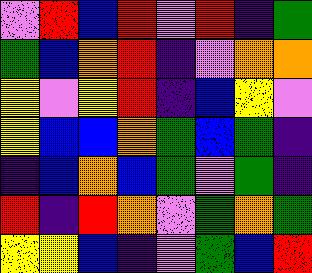[["violet", "red", "blue", "red", "violet", "red", "indigo", "green"], ["green", "blue", "orange", "red", "indigo", "violet", "orange", "orange"], ["yellow", "violet", "yellow", "red", "indigo", "blue", "yellow", "violet"], ["yellow", "blue", "blue", "orange", "green", "blue", "green", "indigo"], ["indigo", "blue", "orange", "blue", "green", "violet", "green", "indigo"], ["red", "indigo", "red", "orange", "violet", "green", "orange", "green"], ["yellow", "yellow", "blue", "indigo", "violet", "green", "blue", "red"]]